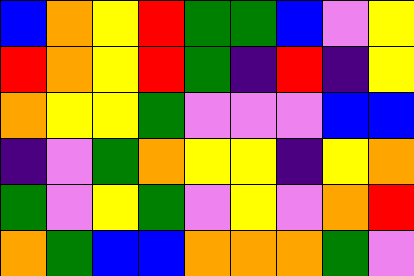[["blue", "orange", "yellow", "red", "green", "green", "blue", "violet", "yellow"], ["red", "orange", "yellow", "red", "green", "indigo", "red", "indigo", "yellow"], ["orange", "yellow", "yellow", "green", "violet", "violet", "violet", "blue", "blue"], ["indigo", "violet", "green", "orange", "yellow", "yellow", "indigo", "yellow", "orange"], ["green", "violet", "yellow", "green", "violet", "yellow", "violet", "orange", "red"], ["orange", "green", "blue", "blue", "orange", "orange", "orange", "green", "violet"]]